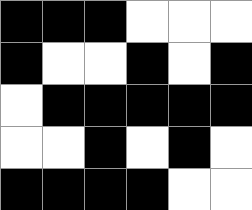[["black", "black", "black", "white", "white", "white"], ["black", "white", "white", "black", "white", "black"], ["white", "black", "black", "black", "black", "black"], ["white", "white", "black", "white", "black", "white"], ["black", "black", "black", "black", "white", "white"]]